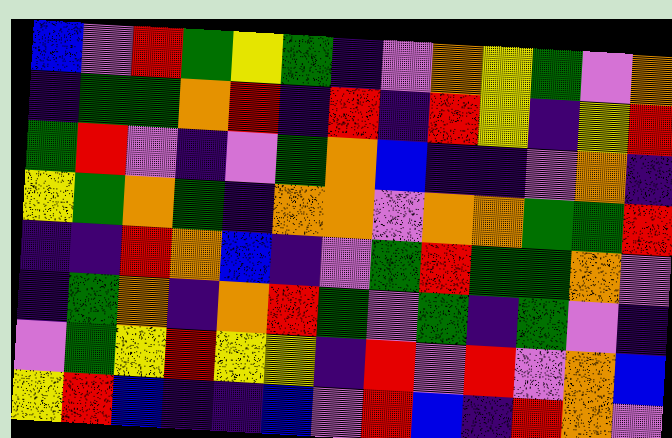[["blue", "violet", "red", "green", "yellow", "green", "indigo", "violet", "orange", "yellow", "green", "violet", "orange"], ["indigo", "green", "green", "orange", "red", "indigo", "red", "indigo", "red", "yellow", "indigo", "yellow", "red"], ["green", "red", "violet", "indigo", "violet", "green", "orange", "blue", "indigo", "indigo", "violet", "orange", "indigo"], ["yellow", "green", "orange", "green", "indigo", "orange", "orange", "violet", "orange", "orange", "green", "green", "red"], ["indigo", "indigo", "red", "orange", "blue", "indigo", "violet", "green", "red", "green", "green", "orange", "violet"], ["indigo", "green", "orange", "indigo", "orange", "red", "green", "violet", "green", "indigo", "green", "violet", "indigo"], ["violet", "green", "yellow", "red", "yellow", "yellow", "indigo", "red", "violet", "red", "violet", "orange", "blue"], ["yellow", "red", "blue", "indigo", "indigo", "blue", "violet", "red", "blue", "indigo", "red", "orange", "violet"]]